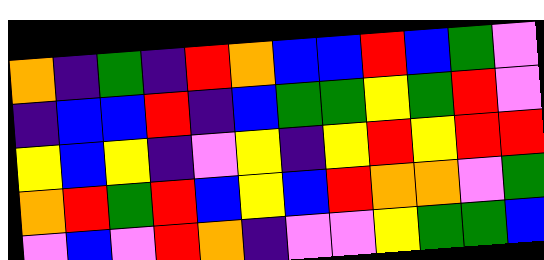[["orange", "indigo", "green", "indigo", "red", "orange", "blue", "blue", "red", "blue", "green", "violet"], ["indigo", "blue", "blue", "red", "indigo", "blue", "green", "green", "yellow", "green", "red", "violet"], ["yellow", "blue", "yellow", "indigo", "violet", "yellow", "indigo", "yellow", "red", "yellow", "red", "red"], ["orange", "red", "green", "red", "blue", "yellow", "blue", "red", "orange", "orange", "violet", "green"], ["violet", "blue", "violet", "red", "orange", "indigo", "violet", "violet", "yellow", "green", "green", "blue"]]